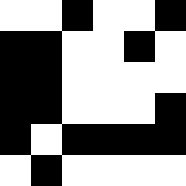[["white", "white", "black", "white", "white", "black"], ["black", "black", "white", "white", "black", "white"], ["black", "black", "white", "white", "white", "white"], ["black", "black", "white", "white", "white", "black"], ["black", "white", "black", "black", "black", "black"], ["white", "black", "white", "white", "white", "white"]]